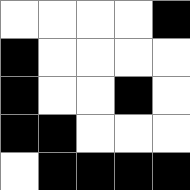[["white", "white", "white", "white", "black"], ["black", "white", "white", "white", "white"], ["black", "white", "white", "black", "white"], ["black", "black", "white", "white", "white"], ["white", "black", "black", "black", "black"]]